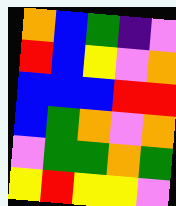[["orange", "blue", "green", "indigo", "violet"], ["red", "blue", "yellow", "violet", "orange"], ["blue", "blue", "blue", "red", "red"], ["blue", "green", "orange", "violet", "orange"], ["violet", "green", "green", "orange", "green"], ["yellow", "red", "yellow", "yellow", "violet"]]